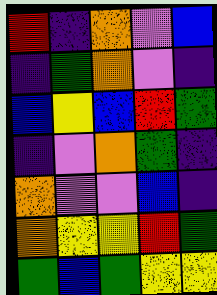[["red", "indigo", "orange", "violet", "blue"], ["indigo", "green", "orange", "violet", "indigo"], ["blue", "yellow", "blue", "red", "green"], ["indigo", "violet", "orange", "green", "indigo"], ["orange", "violet", "violet", "blue", "indigo"], ["orange", "yellow", "yellow", "red", "green"], ["green", "blue", "green", "yellow", "yellow"]]